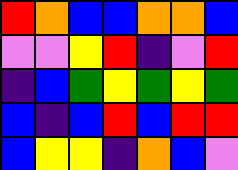[["red", "orange", "blue", "blue", "orange", "orange", "blue"], ["violet", "violet", "yellow", "red", "indigo", "violet", "red"], ["indigo", "blue", "green", "yellow", "green", "yellow", "green"], ["blue", "indigo", "blue", "red", "blue", "red", "red"], ["blue", "yellow", "yellow", "indigo", "orange", "blue", "violet"]]